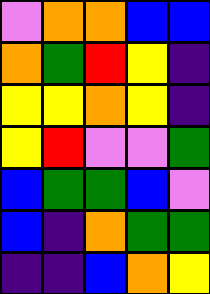[["violet", "orange", "orange", "blue", "blue"], ["orange", "green", "red", "yellow", "indigo"], ["yellow", "yellow", "orange", "yellow", "indigo"], ["yellow", "red", "violet", "violet", "green"], ["blue", "green", "green", "blue", "violet"], ["blue", "indigo", "orange", "green", "green"], ["indigo", "indigo", "blue", "orange", "yellow"]]